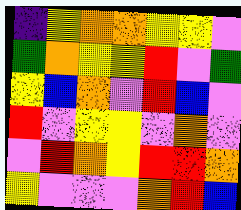[["indigo", "yellow", "orange", "orange", "yellow", "yellow", "violet"], ["green", "orange", "yellow", "yellow", "red", "violet", "green"], ["yellow", "blue", "orange", "violet", "red", "blue", "violet"], ["red", "violet", "yellow", "yellow", "violet", "orange", "violet"], ["violet", "red", "orange", "yellow", "red", "red", "orange"], ["yellow", "violet", "violet", "violet", "orange", "red", "blue"]]